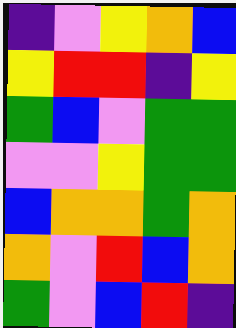[["indigo", "violet", "yellow", "orange", "blue"], ["yellow", "red", "red", "indigo", "yellow"], ["green", "blue", "violet", "green", "green"], ["violet", "violet", "yellow", "green", "green"], ["blue", "orange", "orange", "green", "orange"], ["orange", "violet", "red", "blue", "orange"], ["green", "violet", "blue", "red", "indigo"]]